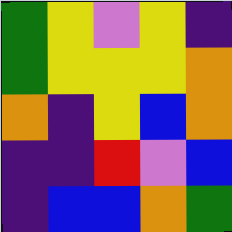[["green", "yellow", "violet", "yellow", "indigo"], ["green", "yellow", "yellow", "yellow", "orange"], ["orange", "indigo", "yellow", "blue", "orange"], ["indigo", "indigo", "red", "violet", "blue"], ["indigo", "blue", "blue", "orange", "green"]]